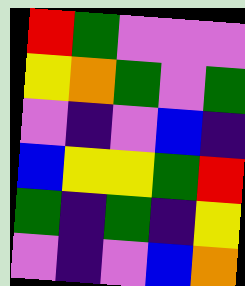[["red", "green", "violet", "violet", "violet"], ["yellow", "orange", "green", "violet", "green"], ["violet", "indigo", "violet", "blue", "indigo"], ["blue", "yellow", "yellow", "green", "red"], ["green", "indigo", "green", "indigo", "yellow"], ["violet", "indigo", "violet", "blue", "orange"]]